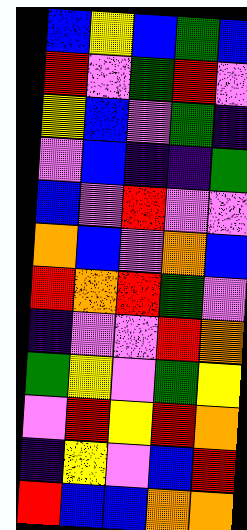[["blue", "yellow", "blue", "green", "blue"], ["red", "violet", "green", "red", "violet"], ["yellow", "blue", "violet", "green", "indigo"], ["violet", "blue", "indigo", "indigo", "green"], ["blue", "violet", "red", "violet", "violet"], ["orange", "blue", "violet", "orange", "blue"], ["red", "orange", "red", "green", "violet"], ["indigo", "violet", "violet", "red", "orange"], ["green", "yellow", "violet", "green", "yellow"], ["violet", "red", "yellow", "red", "orange"], ["indigo", "yellow", "violet", "blue", "red"], ["red", "blue", "blue", "orange", "orange"]]